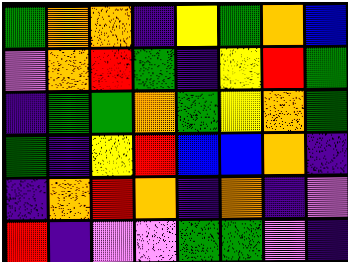[["green", "orange", "orange", "indigo", "yellow", "green", "orange", "blue"], ["violet", "orange", "red", "green", "indigo", "yellow", "red", "green"], ["indigo", "green", "green", "orange", "green", "yellow", "orange", "green"], ["green", "indigo", "yellow", "red", "blue", "blue", "orange", "indigo"], ["indigo", "orange", "red", "orange", "indigo", "orange", "indigo", "violet"], ["red", "indigo", "violet", "violet", "green", "green", "violet", "indigo"]]